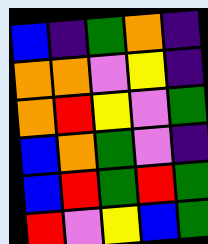[["blue", "indigo", "green", "orange", "indigo"], ["orange", "orange", "violet", "yellow", "indigo"], ["orange", "red", "yellow", "violet", "green"], ["blue", "orange", "green", "violet", "indigo"], ["blue", "red", "green", "red", "green"], ["red", "violet", "yellow", "blue", "green"]]